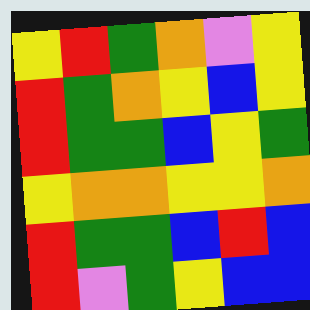[["yellow", "red", "green", "orange", "violet", "yellow"], ["red", "green", "orange", "yellow", "blue", "yellow"], ["red", "green", "green", "blue", "yellow", "green"], ["yellow", "orange", "orange", "yellow", "yellow", "orange"], ["red", "green", "green", "blue", "red", "blue"], ["red", "violet", "green", "yellow", "blue", "blue"]]